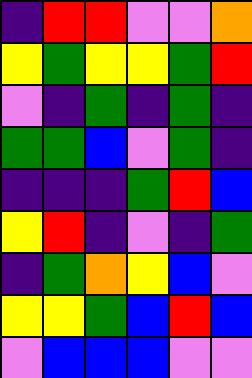[["indigo", "red", "red", "violet", "violet", "orange"], ["yellow", "green", "yellow", "yellow", "green", "red"], ["violet", "indigo", "green", "indigo", "green", "indigo"], ["green", "green", "blue", "violet", "green", "indigo"], ["indigo", "indigo", "indigo", "green", "red", "blue"], ["yellow", "red", "indigo", "violet", "indigo", "green"], ["indigo", "green", "orange", "yellow", "blue", "violet"], ["yellow", "yellow", "green", "blue", "red", "blue"], ["violet", "blue", "blue", "blue", "violet", "violet"]]